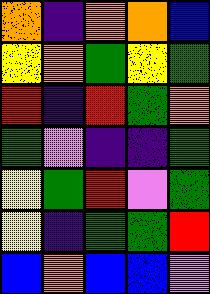[["orange", "indigo", "orange", "orange", "blue"], ["yellow", "orange", "green", "yellow", "green"], ["red", "indigo", "red", "green", "orange"], ["green", "violet", "indigo", "indigo", "green"], ["yellow", "green", "red", "violet", "green"], ["yellow", "indigo", "green", "green", "red"], ["blue", "orange", "blue", "blue", "violet"]]